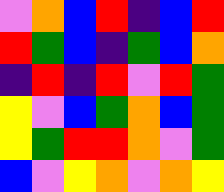[["violet", "orange", "blue", "red", "indigo", "blue", "red"], ["red", "green", "blue", "indigo", "green", "blue", "orange"], ["indigo", "red", "indigo", "red", "violet", "red", "green"], ["yellow", "violet", "blue", "green", "orange", "blue", "green"], ["yellow", "green", "red", "red", "orange", "violet", "green"], ["blue", "violet", "yellow", "orange", "violet", "orange", "yellow"]]